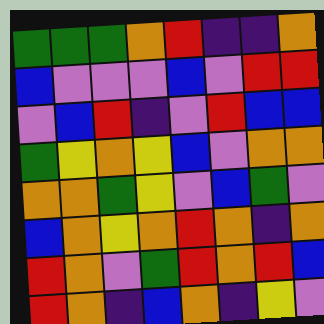[["green", "green", "green", "orange", "red", "indigo", "indigo", "orange"], ["blue", "violet", "violet", "violet", "blue", "violet", "red", "red"], ["violet", "blue", "red", "indigo", "violet", "red", "blue", "blue"], ["green", "yellow", "orange", "yellow", "blue", "violet", "orange", "orange"], ["orange", "orange", "green", "yellow", "violet", "blue", "green", "violet"], ["blue", "orange", "yellow", "orange", "red", "orange", "indigo", "orange"], ["red", "orange", "violet", "green", "red", "orange", "red", "blue"], ["red", "orange", "indigo", "blue", "orange", "indigo", "yellow", "violet"]]